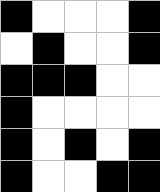[["black", "white", "white", "white", "black"], ["white", "black", "white", "white", "black"], ["black", "black", "black", "white", "white"], ["black", "white", "white", "white", "white"], ["black", "white", "black", "white", "black"], ["black", "white", "white", "black", "black"]]